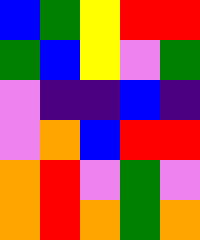[["blue", "green", "yellow", "red", "red"], ["green", "blue", "yellow", "violet", "green"], ["violet", "indigo", "indigo", "blue", "indigo"], ["violet", "orange", "blue", "red", "red"], ["orange", "red", "violet", "green", "violet"], ["orange", "red", "orange", "green", "orange"]]